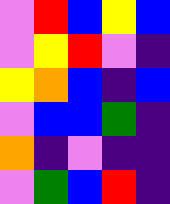[["violet", "red", "blue", "yellow", "blue"], ["violet", "yellow", "red", "violet", "indigo"], ["yellow", "orange", "blue", "indigo", "blue"], ["violet", "blue", "blue", "green", "indigo"], ["orange", "indigo", "violet", "indigo", "indigo"], ["violet", "green", "blue", "red", "indigo"]]